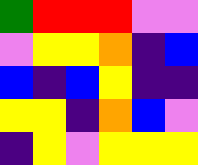[["green", "red", "red", "red", "violet", "violet"], ["violet", "yellow", "yellow", "orange", "indigo", "blue"], ["blue", "indigo", "blue", "yellow", "indigo", "indigo"], ["yellow", "yellow", "indigo", "orange", "blue", "violet"], ["indigo", "yellow", "violet", "yellow", "yellow", "yellow"]]